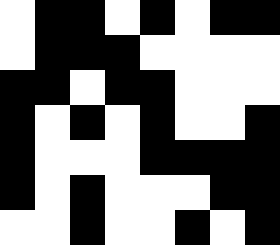[["white", "black", "black", "white", "black", "white", "black", "black"], ["white", "black", "black", "black", "white", "white", "white", "white"], ["black", "black", "white", "black", "black", "white", "white", "white"], ["black", "white", "black", "white", "black", "white", "white", "black"], ["black", "white", "white", "white", "black", "black", "black", "black"], ["black", "white", "black", "white", "white", "white", "black", "black"], ["white", "white", "black", "white", "white", "black", "white", "black"]]